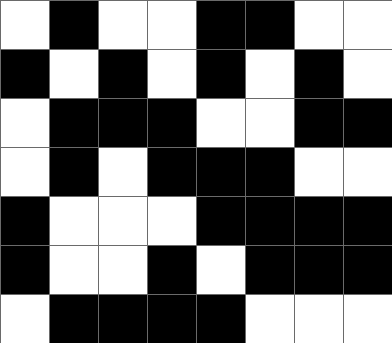[["white", "black", "white", "white", "black", "black", "white", "white"], ["black", "white", "black", "white", "black", "white", "black", "white"], ["white", "black", "black", "black", "white", "white", "black", "black"], ["white", "black", "white", "black", "black", "black", "white", "white"], ["black", "white", "white", "white", "black", "black", "black", "black"], ["black", "white", "white", "black", "white", "black", "black", "black"], ["white", "black", "black", "black", "black", "white", "white", "white"]]